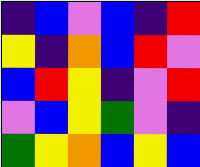[["indigo", "blue", "violet", "blue", "indigo", "red"], ["yellow", "indigo", "orange", "blue", "red", "violet"], ["blue", "red", "yellow", "indigo", "violet", "red"], ["violet", "blue", "yellow", "green", "violet", "indigo"], ["green", "yellow", "orange", "blue", "yellow", "blue"]]